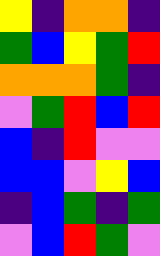[["yellow", "indigo", "orange", "orange", "indigo"], ["green", "blue", "yellow", "green", "red"], ["orange", "orange", "orange", "green", "indigo"], ["violet", "green", "red", "blue", "red"], ["blue", "indigo", "red", "violet", "violet"], ["blue", "blue", "violet", "yellow", "blue"], ["indigo", "blue", "green", "indigo", "green"], ["violet", "blue", "red", "green", "violet"]]